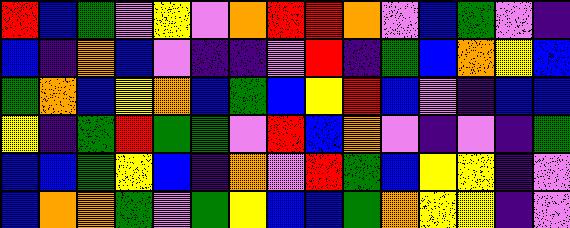[["red", "blue", "green", "violet", "yellow", "violet", "orange", "red", "red", "orange", "violet", "blue", "green", "violet", "indigo"], ["blue", "indigo", "orange", "blue", "violet", "indigo", "indigo", "violet", "red", "indigo", "green", "blue", "orange", "yellow", "blue"], ["green", "orange", "blue", "yellow", "orange", "blue", "green", "blue", "yellow", "red", "blue", "violet", "indigo", "blue", "blue"], ["yellow", "indigo", "green", "red", "green", "green", "violet", "red", "blue", "orange", "violet", "indigo", "violet", "indigo", "green"], ["blue", "blue", "green", "yellow", "blue", "indigo", "orange", "violet", "red", "green", "blue", "yellow", "yellow", "indigo", "violet"], ["blue", "orange", "orange", "green", "violet", "green", "yellow", "blue", "blue", "green", "orange", "yellow", "yellow", "indigo", "violet"]]